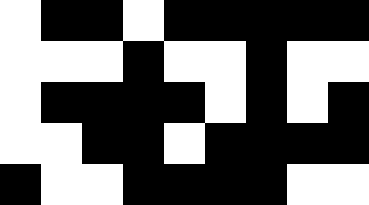[["white", "black", "black", "white", "black", "black", "black", "black", "black"], ["white", "white", "white", "black", "white", "white", "black", "white", "white"], ["white", "black", "black", "black", "black", "white", "black", "white", "black"], ["white", "white", "black", "black", "white", "black", "black", "black", "black"], ["black", "white", "white", "black", "black", "black", "black", "white", "white"]]